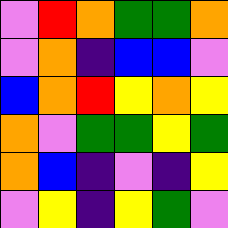[["violet", "red", "orange", "green", "green", "orange"], ["violet", "orange", "indigo", "blue", "blue", "violet"], ["blue", "orange", "red", "yellow", "orange", "yellow"], ["orange", "violet", "green", "green", "yellow", "green"], ["orange", "blue", "indigo", "violet", "indigo", "yellow"], ["violet", "yellow", "indigo", "yellow", "green", "violet"]]